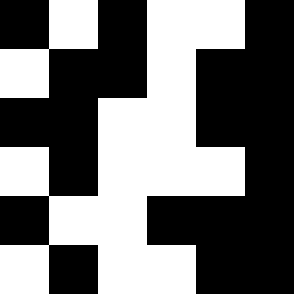[["black", "white", "black", "white", "white", "black"], ["white", "black", "black", "white", "black", "black"], ["black", "black", "white", "white", "black", "black"], ["white", "black", "white", "white", "white", "black"], ["black", "white", "white", "black", "black", "black"], ["white", "black", "white", "white", "black", "black"]]